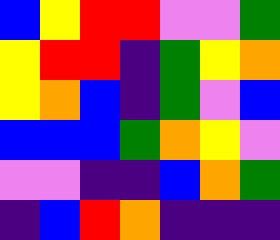[["blue", "yellow", "red", "red", "violet", "violet", "green"], ["yellow", "red", "red", "indigo", "green", "yellow", "orange"], ["yellow", "orange", "blue", "indigo", "green", "violet", "blue"], ["blue", "blue", "blue", "green", "orange", "yellow", "violet"], ["violet", "violet", "indigo", "indigo", "blue", "orange", "green"], ["indigo", "blue", "red", "orange", "indigo", "indigo", "indigo"]]